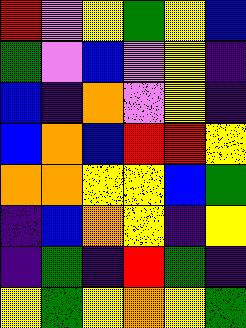[["red", "violet", "yellow", "green", "yellow", "blue"], ["green", "violet", "blue", "violet", "yellow", "indigo"], ["blue", "indigo", "orange", "violet", "yellow", "indigo"], ["blue", "orange", "blue", "red", "red", "yellow"], ["orange", "orange", "yellow", "yellow", "blue", "green"], ["indigo", "blue", "orange", "yellow", "indigo", "yellow"], ["indigo", "green", "indigo", "red", "green", "indigo"], ["yellow", "green", "yellow", "orange", "yellow", "green"]]